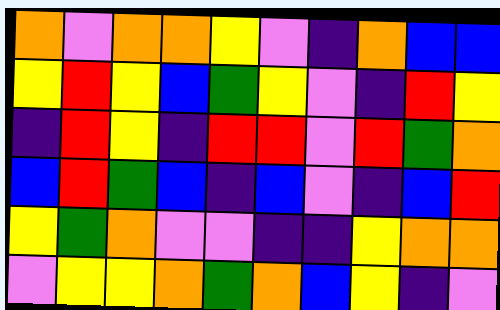[["orange", "violet", "orange", "orange", "yellow", "violet", "indigo", "orange", "blue", "blue"], ["yellow", "red", "yellow", "blue", "green", "yellow", "violet", "indigo", "red", "yellow"], ["indigo", "red", "yellow", "indigo", "red", "red", "violet", "red", "green", "orange"], ["blue", "red", "green", "blue", "indigo", "blue", "violet", "indigo", "blue", "red"], ["yellow", "green", "orange", "violet", "violet", "indigo", "indigo", "yellow", "orange", "orange"], ["violet", "yellow", "yellow", "orange", "green", "orange", "blue", "yellow", "indigo", "violet"]]